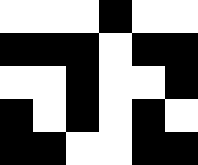[["white", "white", "white", "black", "white", "white"], ["black", "black", "black", "white", "black", "black"], ["white", "white", "black", "white", "white", "black"], ["black", "white", "black", "white", "black", "white"], ["black", "black", "white", "white", "black", "black"]]